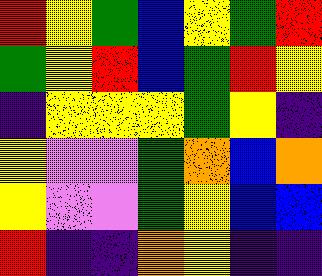[["red", "yellow", "green", "blue", "yellow", "green", "red"], ["green", "yellow", "red", "blue", "green", "red", "yellow"], ["indigo", "yellow", "yellow", "yellow", "green", "yellow", "indigo"], ["yellow", "violet", "violet", "green", "orange", "blue", "orange"], ["yellow", "violet", "violet", "green", "yellow", "blue", "blue"], ["red", "indigo", "indigo", "orange", "yellow", "indigo", "indigo"]]